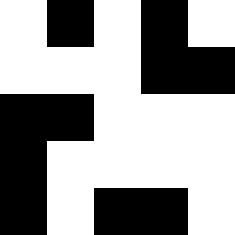[["white", "black", "white", "black", "white"], ["white", "white", "white", "black", "black"], ["black", "black", "white", "white", "white"], ["black", "white", "white", "white", "white"], ["black", "white", "black", "black", "white"]]